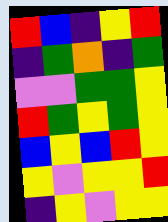[["red", "blue", "indigo", "yellow", "red"], ["indigo", "green", "orange", "indigo", "green"], ["violet", "violet", "green", "green", "yellow"], ["red", "green", "yellow", "green", "yellow"], ["blue", "yellow", "blue", "red", "yellow"], ["yellow", "violet", "yellow", "yellow", "red"], ["indigo", "yellow", "violet", "yellow", "yellow"]]